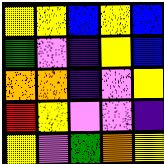[["yellow", "yellow", "blue", "yellow", "blue"], ["green", "violet", "indigo", "yellow", "blue"], ["orange", "orange", "indigo", "violet", "yellow"], ["red", "yellow", "violet", "violet", "indigo"], ["yellow", "violet", "green", "orange", "yellow"]]